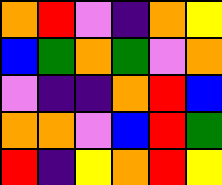[["orange", "red", "violet", "indigo", "orange", "yellow"], ["blue", "green", "orange", "green", "violet", "orange"], ["violet", "indigo", "indigo", "orange", "red", "blue"], ["orange", "orange", "violet", "blue", "red", "green"], ["red", "indigo", "yellow", "orange", "red", "yellow"]]